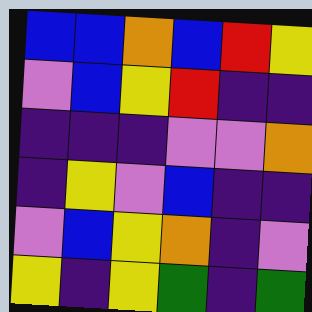[["blue", "blue", "orange", "blue", "red", "yellow"], ["violet", "blue", "yellow", "red", "indigo", "indigo"], ["indigo", "indigo", "indigo", "violet", "violet", "orange"], ["indigo", "yellow", "violet", "blue", "indigo", "indigo"], ["violet", "blue", "yellow", "orange", "indigo", "violet"], ["yellow", "indigo", "yellow", "green", "indigo", "green"]]